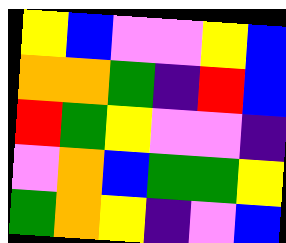[["yellow", "blue", "violet", "violet", "yellow", "blue"], ["orange", "orange", "green", "indigo", "red", "blue"], ["red", "green", "yellow", "violet", "violet", "indigo"], ["violet", "orange", "blue", "green", "green", "yellow"], ["green", "orange", "yellow", "indigo", "violet", "blue"]]